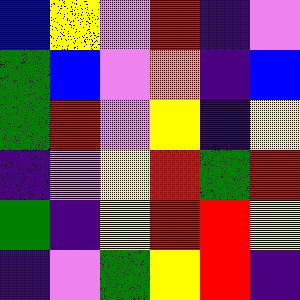[["blue", "yellow", "violet", "red", "indigo", "violet"], ["green", "blue", "violet", "orange", "indigo", "blue"], ["green", "red", "violet", "yellow", "indigo", "yellow"], ["indigo", "violet", "yellow", "red", "green", "red"], ["green", "indigo", "yellow", "red", "red", "yellow"], ["indigo", "violet", "green", "yellow", "red", "indigo"]]